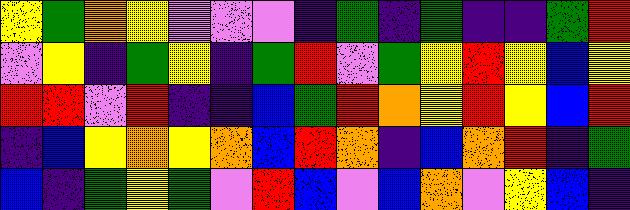[["yellow", "green", "orange", "yellow", "violet", "violet", "violet", "indigo", "green", "indigo", "green", "indigo", "indigo", "green", "red"], ["violet", "yellow", "indigo", "green", "yellow", "indigo", "green", "red", "violet", "green", "yellow", "red", "yellow", "blue", "yellow"], ["red", "red", "violet", "red", "indigo", "indigo", "blue", "green", "red", "orange", "yellow", "red", "yellow", "blue", "red"], ["indigo", "blue", "yellow", "orange", "yellow", "orange", "blue", "red", "orange", "indigo", "blue", "orange", "red", "indigo", "green"], ["blue", "indigo", "green", "yellow", "green", "violet", "red", "blue", "violet", "blue", "orange", "violet", "yellow", "blue", "indigo"]]